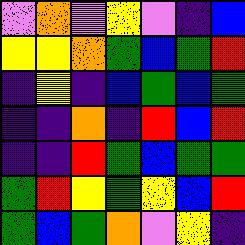[["violet", "orange", "violet", "yellow", "violet", "indigo", "blue"], ["yellow", "yellow", "orange", "green", "blue", "green", "red"], ["indigo", "yellow", "indigo", "blue", "green", "blue", "green"], ["indigo", "indigo", "orange", "indigo", "red", "blue", "red"], ["indigo", "indigo", "red", "green", "blue", "green", "green"], ["green", "red", "yellow", "green", "yellow", "blue", "red"], ["green", "blue", "green", "orange", "violet", "yellow", "indigo"]]